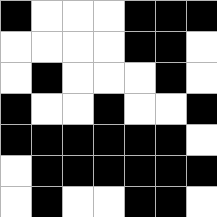[["black", "white", "white", "white", "black", "black", "black"], ["white", "white", "white", "white", "black", "black", "white"], ["white", "black", "white", "white", "white", "black", "white"], ["black", "white", "white", "black", "white", "white", "black"], ["black", "black", "black", "black", "black", "black", "white"], ["white", "black", "black", "black", "black", "black", "black"], ["white", "black", "white", "white", "black", "black", "white"]]